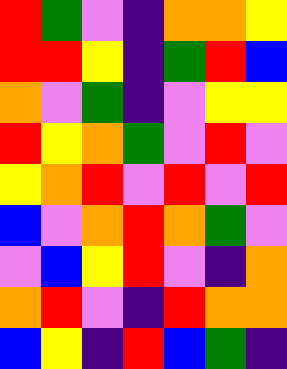[["red", "green", "violet", "indigo", "orange", "orange", "yellow"], ["red", "red", "yellow", "indigo", "green", "red", "blue"], ["orange", "violet", "green", "indigo", "violet", "yellow", "yellow"], ["red", "yellow", "orange", "green", "violet", "red", "violet"], ["yellow", "orange", "red", "violet", "red", "violet", "red"], ["blue", "violet", "orange", "red", "orange", "green", "violet"], ["violet", "blue", "yellow", "red", "violet", "indigo", "orange"], ["orange", "red", "violet", "indigo", "red", "orange", "orange"], ["blue", "yellow", "indigo", "red", "blue", "green", "indigo"]]